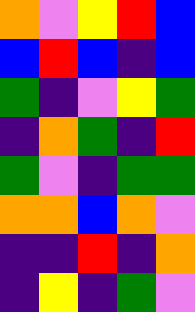[["orange", "violet", "yellow", "red", "blue"], ["blue", "red", "blue", "indigo", "blue"], ["green", "indigo", "violet", "yellow", "green"], ["indigo", "orange", "green", "indigo", "red"], ["green", "violet", "indigo", "green", "green"], ["orange", "orange", "blue", "orange", "violet"], ["indigo", "indigo", "red", "indigo", "orange"], ["indigo", "yellow", "indigo", "green", "violet"]]